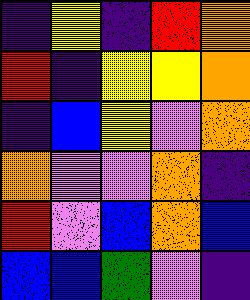[["indigo", "yellow", "indigo", "red", "orange"], ["red", "indigo", "yellow", "yellow", "orange"], ["indigo", "blue", "yellow", "violet", "orange"], ["orange", "violet", "violet", "orange", "indigo"], ["red", "violet", "blue", "orange", "blue"], ["blue", "blue", "green", "violet", "indigo"]]